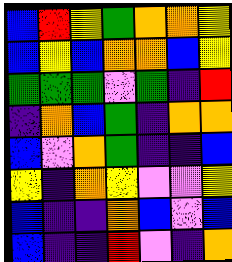[["blue", "red", "yellow", "green", "orange", "orange", "yellow"], ["blue", "yellow", "blue", "orange", "orange", "blue", "yellow"], ["green", "green", "green", "violet", "green", "indigo", "red"], ["indigo", "orange", "blue", "green", "indigo", "orange", "orange"], ["blue", "violet", "orange", "green", "indigo", "indigo", "blue"], ["yellow", "indigo", "orange", "yellow", "violet", "violet", "yellow"], ["blue", "indigo", "indigo", "orange", "blue", "violet", "blue"], ["blue", "indigo", "indigo", "red", "violet", "indigo", "orange"]]